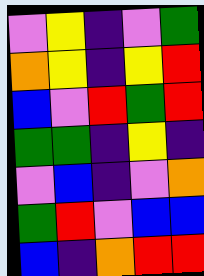[["violet", "yellow", "indigo", "violet", "green"], ["orange", "yellow", "indigo", "yellow", "red"], ["blue", "violet", "red", "green", "red"], ["green", "green", "indigo", "yellow", "indigo"], ["violet", "blue", "indigo", "violet", "orange"], ["green", "red", "violet", "blue", "blue"], ["blue", "indigo", "orange", "red", "red"]]